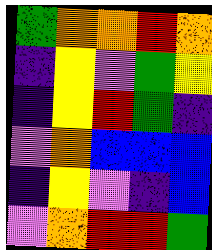[["green", "orange", "orange", "red", "orange"], ["indigo", "yellow", "violet", "green", "yellow"], ["indigo", "yellow", "red", "green", "indigo"], ["violet", "orange", "blue", "blue", "blue"], ["indigo", "yellow", "violet", "indigo", "blue"], ["violet", "orange", "red", "red", "green"]]